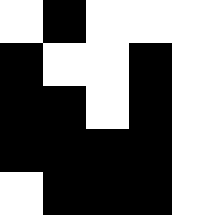[["white", "black", "white", "white", "white"], ["black", "white", "white", "black", "white"], ["black", "black", "white", "black", "white"], ["black", "black", "black", "black", "white"], ["white", "black", "black", "black", "white"]]